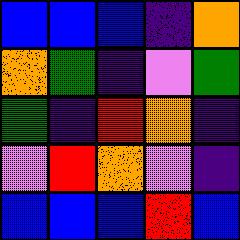[["blue", "blue", "blue", "indigo", "orange"], ["orange", "green", "indigo", "violet", "green"], ["green", "indigo", "red", "orange", "indigo"], ["violet", "red", "orange", "violet", "indigo"], ["blue", "blue", "blue", "red", "blue"]]